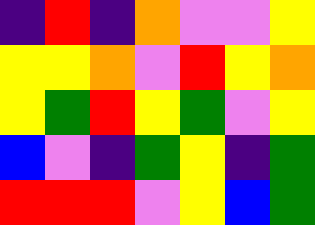[["indigo", "red", "indigo", "orange", "violet", "violet", "yellow"], ["yellow", "yellow", "orange", "violet", "red", "yellow", "orange"], ["yellow", "green", "red", "yellow", "green", "violet", "yellow"], ["blue", "violet", "indigo", "green", "yellow", "indigo", "green"], ["red", "red", "red", "violet", "yellow", "blue", "green"]]